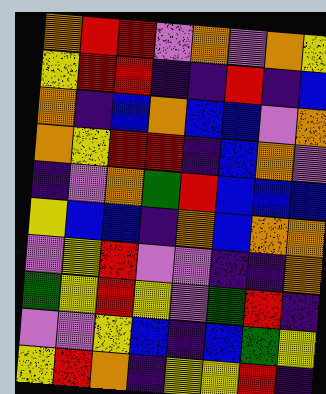[["orange", "red", "red", "violet", "orange", "violet", "orange", "yellow"], ["yellow", "red", "red", "indigo", "indigo", "red", "indigo", "blue"], ["orange", "indigo", "blue", "orange", "blue", "blue", "violet", "orange"], ["orange", "yellow", "red", "red", "indigo", "blue", "orange", "violet"], ["indigo", "violet", "orange", "green", "red", "blue", "blue", "blue"], ["yellow", "blue", "blue", "indigo", "orange", "blue", "orange", "orange"], ["violet", "yellow", "red", "violet", "violet", "indigo", "indigo", "orange"], ["green", "yellow", "red", "yellow", "violet", "green", "red", "indigo"], ["violet", "violet", "yellow", "blue", "indigo", "blue", "green", "yellow"], ["yellow", "red", "orange", "indigo", "yellow", "yellow", "red", "indigo"]]